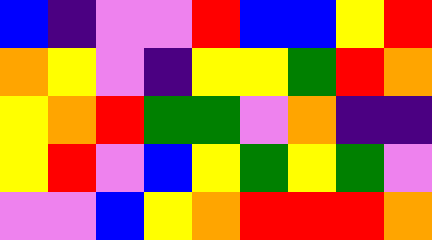[["blue", "indigo", "violet", "violet", "red", "blue", "blue", "yellow", "red"], ["orange", "yellow", "violet", "indigo", "yellow", "yellow", "green", "red", "orange"], ["yellow", "orange", "red", "green", "green", "violet", "orange", "indigo", "indigo"], ["yellow", "red", "violet", "blue", "yellow", "green", "yellow", "green", "violet"], ["violet", "violet", "blue", "yellow", "orange", "red", "red", "red", "orange"]]